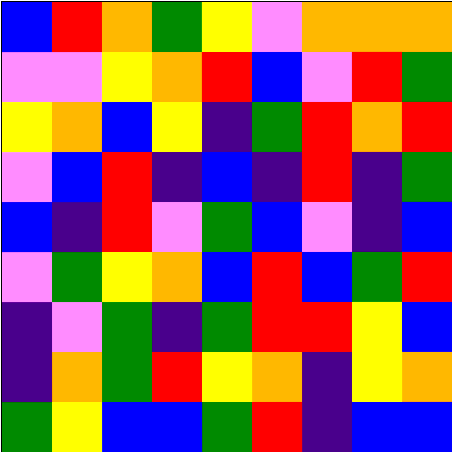[["blue", "red", "orange", "green", "yellow", "violet", "orange", "orange", "orange"], ["violet", "violet", "yellow", "orange", "red", "blue", "violet", "red", "green"], ["yellow", "orange", "blue", "yellow", "indigo", "green", "red", "orange", "red"], ["violet", "blue", "red", "indigo", "blue", "indigo", "red", "indigo", "green"], ["blue", "indigo", "red", "violet", "green", "blue", "violet", "indigo", "blue"], ["violet", "green", "yellow", "orange", "blue", "red", "blue", "green", "red"], ["indigo", "violet", "green", "indigo", "green", "red", "red", "yellow", "blue"], ["indigo", "orange", "green", "red", "yellow", "orange", "indigo", "yellow", "orange"], ["green", "yellow", "blue", "blue", "green", "red", "indigo", "blue", "blue"]]